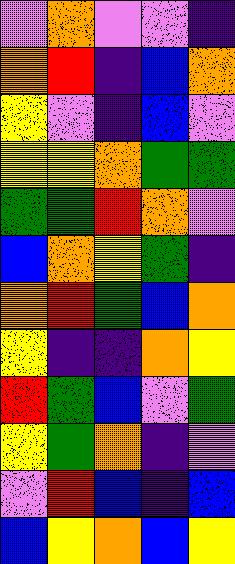[["violet", "orange", "violet", "violet", "indigo"], ["orange", "red", "indigo", "blue", "orange"], ["yellow", "violet", "indigo", "blue", "violet"], ["yellow", "yellow", "orange", "green", "green"], ["green", "green", "red", "orange", "violet"], ["blue", "orange", "yellow", "green", "indigo"], ["orange", "red", "green", "blue", "orange"], ["yellow", "indigo", "indigo", "orange", "yellow"], ["red", "green", "blue", "violet", "green"], ["yellow", "green", "orange", "indigo", "violet"], ["violet", "red", "blue", "indigo", "blue"], ["blue", "yellow", "orange", "blue", "yellow"]]